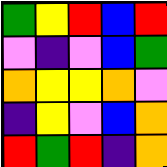[["green", "yellow", "red", "blue", "red"], ["violet", "indigo", "violet", "blue", "green"], ["orange", "yellow", "yellow", "orange", "violet"], ["indigo", "yellow", "violet", "blue", "orange"], ["red", "green", "red", "indigo", "orange"]]